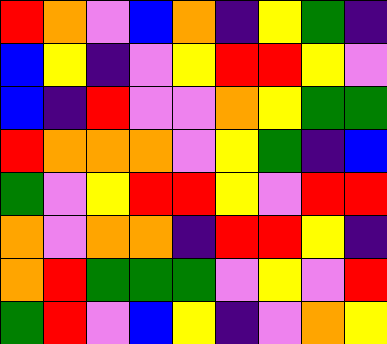[["red", "orange", "violet", "blue", "orange", "indigo", "yellow", "green", "indigo"], ["blue", "yellow", "indigo", "violet", "yellow", "red", "red", "yellow", "violet"], ["blue", "indigo", "red", "violet", "violet", "orange", "yellow", "green", "green"], ["red", "orange", "orange", "orange", "violet", "yellow", "green", "indigo", "blue"], ["green", "violet", "yellow", "red", "red", "yellow", "violet", "red", "red"], ["orange", "violet", "orange", "orange", "indigo", "red", "red", "yellow", "indigo"], ["orange", "red", "green", "green", "green", "violet", "yellow", "violet", "red"], ["green", "red", "violet", "blue", "yellow", "indigo", "violet", "orange", "yellow"]]